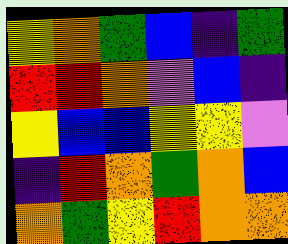[["yellow", "orange", "green", "blue", "indigo", "green"], ["red", "red", "orange", "violet", "blue", "indigo"], ["yellow", "blue", "blue", "yellow", "yellow", "violet"], ["indigo", "red", "orange", "green", "orange", "blue"], ["orange", "green", "yellow", "red", "orange", "orange"]]